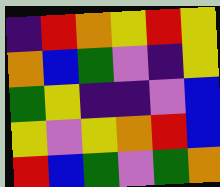[["indigo", "red", "orange", "yellow", "red", "yellow"], ["orange", "blue", "green", "violet", "indigo", "yellow"], ["green", "yellow", "indigo", "indigo", "violet", "blue"], ["yellow", "violet", "yellow", "orange", "red", "blue"], ["red", "blue", "green", "violet", "green", "orange"]]